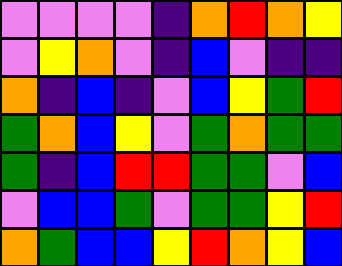[["violet", "violet", "violet", "violet", "indigo", "orange", "red", "orange", "yellow"], ["violet", "yellow", "orange", "violet", "indigo", "blue", "violet", "indigo", "indigo"], ["orange", "indigo", "blue", "indigo", "violet", "blue", "yellow", "green", "red"], ["green", "orange", "blue", "yellow", "violet", "green", "orange", "green", "green"], ["green", "indigo", "blue", "red", "red", "green", "green", "violet", "blue"], ["violet", "blue", "blue", "green", "violet", "green", "green", "yellow", "red"], ["orange", "green", "blue", "blue", "yellow", "red", "orange", "yellow", "blue"]]